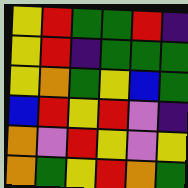[["yellow", "red", "green", "green", "red", "indigo"], ["yellow", "red", "indigo", "green", "green", "green"], ["yellow", "orange", "green", "yellow", "blue", "green"], ["blue", "red", "yellow", "red", "violet", "indigo"], ["orange", "violet", "red", "yellow", "violet", "yellow"], ["orange", "green", "yellow", "red", "orange", "green"]]